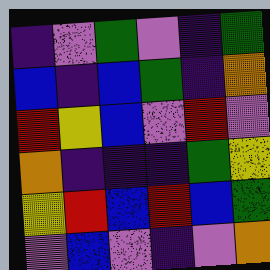[["indigo", "violet", "green", "violet", "indigo", "green"], ["blue", "indigo", "blue", "green", "indigo", "orange"], ["red", "yellow", "blue", "violet", "red", "violet"], ["orange", "indigo", "indigo", "indigo", "green", "yellow"], ["yellow", "red", "blue", "red", "blue", "green"], ["violet", "blue", "violet", "indigo", "violet", "orange"]]